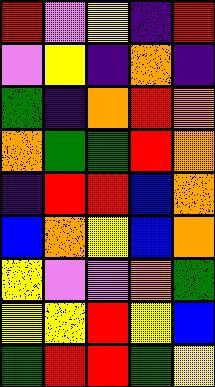[["red", "violet", "yellow", "indigo", "red"], ["violet", "yellow", "indigo", "orange", "indigo"], ["green", "indigo", "orange", "red", "orange"], ["orange", "green", "green", "red", "orange"], ["indigo", "red", "red", "blue", "orange"], ["blue", "orange", "yellow", "blue", "orange"], ["yellow", "violet", "violet", "orange", "green"], ["yellow", "yellow", "red", "yellow", "blue"], ["green", "red", "red", "green", "yellow"]]